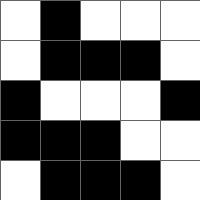[["white", "black", "white", "white", "white"], ["white", "black", "black", "black", "white"], ["black", "white", "white", "white", "black"], ["black", "black", "black", "white", "white"], ["white", "black", "black", "black", "white"]]